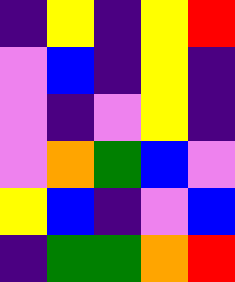[["indigo", "yellow", "indigo", "yellow", "red"], ["violet", "blue", "indigo", "yellow", "indigo"], ["violet", "indigo", "violet", "yellow", "indigo"], ["violet", "orange", "green", "blue", "violet"], ["yellow", "blue", "indigo", "violet", "blue"], ["indigo", "green", "green", "orange", "red"]]